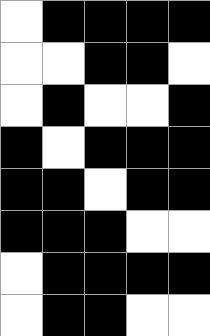[["white", "black", "black", "black", "black"], ["white", "white", "black", "black", "white"], ["white", "black", "white", "white", "black"], ["black", "white", "black", "black", "black"], ["black", "black", "white", "black", "black"], ["black", "black", "black", "white", "white"], ["white", "black", "black", "black", "black"], ["white", "black", "black", "white", "white"]]